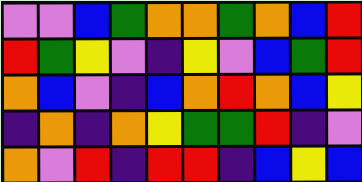[["violet", "violet", "blue", "green", "orange", "orange", "green", "orange", "blue", "red"], ["red", "green", "yellow", "violet", "indigo", "yellow", "violet", "blue", "green", "red"], ["orange", "blue", "violet", "indigo", "blue", "orange", "red", "orange", "blue", "yellow"], ["indigo", "orange", "indigo", "orange", "yellow", "green", "green", "red", "indigo", "violet"], ["orange", "violet", "red", "indigo", "red", "red", "indigo", "blue", "yellow", "blue"]]